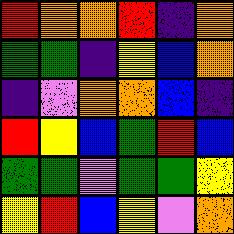[["red", "orange", "orange", "red", "indigo", "orange"], ["green", "green", "indigo", "yellow", "blue", "orange"], ["indigo", "violet", "orange", "orange", "blue", "indigo"], ["red", "yellow", "blue", "green", "red", "blue"], ["green", "green", "violet", "green", "green", "yellow"], ["yellow", "red", "blue", "yellow", "violet", "orange"]]